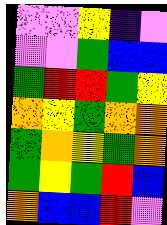[["violet", "violet", "yellow", "indigo", "violet"], ["violet", "violet", "green", "blue", "blue"], ["green", "red", "red", "green", "yellow"], ["orange", "yellow", "green", "orange", "orange"], ["green", "orange", "yellow", "green", "orange"], ["green", "yellow", "green", "red", "blue"], ["orange", "blue", "blue", "red", "violet"]]